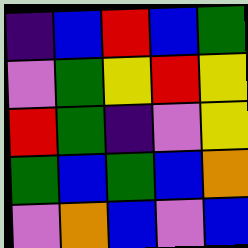[["indigo", "blue", "red", "blue", "green"], ["violet", "green", "yellow", "red", "yellow"], ["red", "green", "indigo", "violet", "yellow"], ["green", "blue", "green", "blue", "orange"], ["violet", "orange", "blue", "violet", "blue"]]